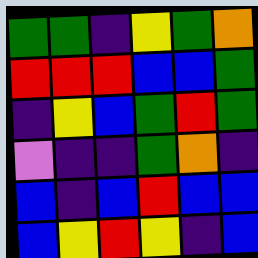[["green", "green", "indigo", "yellow", "green", "orange"], ["red", "red", "red", "blue", "blue", "green"], ["indigo", "yellow", "blue", "green", "red", "green"], ["violet", "indigo", "indigo", "green", "orange", "indigo"], ["blue", "indigo", "blue", "red", "blue", "blue"], ["blue", "yellow", "red", "yellow", "indigo", "blue"]]